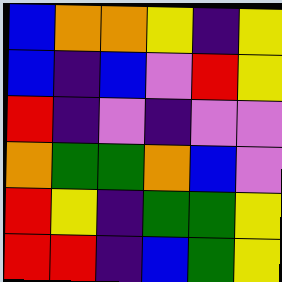[["blue", "orange", "orange", "yellow", "indigo", "yellow"], ["blue", "indigo", "blue", "violet", "red", "yellow"], ["red", "indigo", "violet", "indigo", "violet", "violet"], ["orange", "green", "green", "orange", "blue", "violet"], ["red", "yellow", "indigo", "green", "green", "yellow"], ["red", "red", "indigo", "blue", "green", "yellow"]]